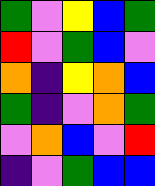[["green", "violet", "yellow", "blue", "green"], ["red", "violet", "green", "blue", "violet"], ["orange", "indigo", "yellow", "orange", "blue"], ["green", "indigo", "violet", "orange", "green"], ["violet", "orange", "blue", "violet", "red"], ["indigo", "violet", "green", "blue", "blue"]]